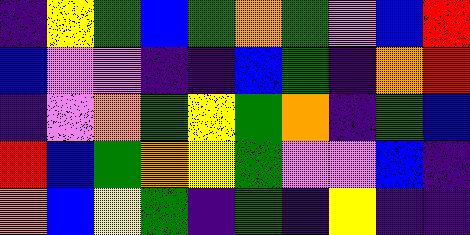[["indigo", "yellow", "green", "blue", "green", "orange", "green", "violet", "blue", "red"], ["blue", "violet", "violet", "indigo", "indigo", "blue", "green", "indigo", "orange", "red"], ["indigo", "violet", "orange", "green", "yellow", "green", "orange", "indigo", "green", "blue"], ["red", "blue", "green", "orange", "yellow", "green", "violet", "violet", "blue", "indigo"], ["orange", "blue", "yellow", "green", "indigo", "green", "indigo", "yellow", "indigo", "indigo"]]